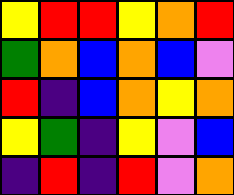[["yellow", "red", "red", "yellow", "orange", "red"], ["green", "orange", "blue", "orange", "blue", "violet"], ["red", "indigo", "blue", "orange", "yellow", "orange"], ["yellow", "green", "indigo", "yellow", "violet", "blue"], ["indigo", "red", "indigo", "red", "violet", "orange"]]